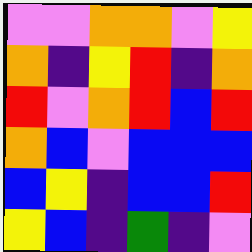[["violet", "violet", "orange", "orange", "violet", "yellow"], ["orange", "indigo", "yellow", "red", "indigo", "orange"], ["red", "violet", "orange", "red", "blue", "red"], ["orange", "blue", "violet", "blue", "blue", "blue"], ["blue", "yellow", "indigo", "blue", "blue", "red"], ["yellow", "blue", "indigo", "green", "indigo", "violet"]]